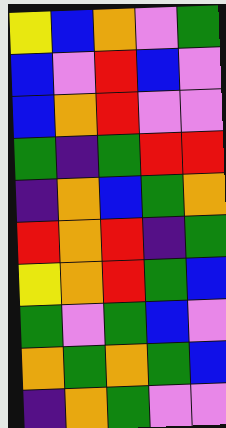[["yellow", "blue", "orange", "violet", "green"], ["blue", "violet", "red", "blue", "violet"], ["blue", "orange", "red", "violet", "violet"], ["green", "indigo", "green", "red", "red"], ["indigo", "orange", "blue", "green", "orange"], ["red", "orange", "red", "indigo", "green"], ["yellow", "orange", "red", "green", "blue"], ["green", "violet", "green", "blue", "violet"], ["orange", "green", "orange", "green", "blue"], ["indigo", "orange", "green", "violet", "violet"]]